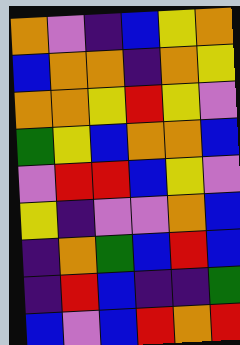[["orange", "violet", "indigo", "blue", "yellow", "orange"], ["blue", "orange", "orange", "indigo", "orange", "yellow"], ["orange", "orange", "yellow", "red", "yellow", "violet"], ["green", "yellow", "blue", "orange", "orange", "blue"], ["violet", "red", "red", "blue", "yellow", "violet"], ["yellow", "indigo", "violet", "violet", "orange", "blue"], ["indigo", "orange", "green", "blue", "red", "blue"], ["indigo", "red", "blue", "indigo", "indigo", "green"], ["blue", "violet", "blue", "red", "orange", "red"]]